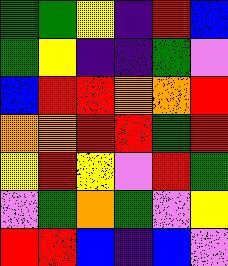[["green", "green", "yellow", "indigo", "red", "blue"], ["green", "yellow", "indigo", "indigo", "green", "violet"], ["blue", "red", "red", "orange", "orange", "red"], ["orange", "orange", "red", "red", "green", "red"], ["yellow", "red", "yellow", "violet", "red", "green"], ["violet", "green", "orange", "green", "violet", "yellow"], ["red", "red", "blue", "indigo", "blue", "violet"]]